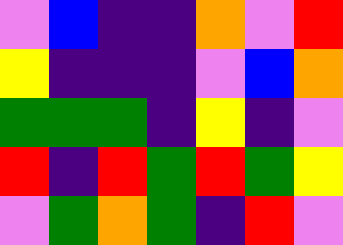[["violet", "blue", "indigo", "indigo", "orange", "violet", "red"], ["yellow", "indigo", "indigo", "indigo", "violet", "blue", "orange"], ["green", "green", "green", "indigo", "yellow", "indigo", "violet"], ["red", "indigo", "red", "green", "red", "green", "yellow"], ["violet", "green", "orange", "green", "indigo", "red", "violet"]]